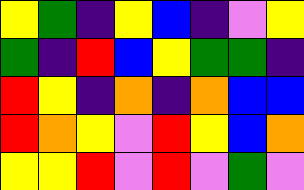[["yellow", "green", "indigo", "yellow", "blue", "indigo", "violet", "yellow"], ["green", "indigo", "red", "blue", "yellow", "green", "green", "indigo"], ["red", "yellow", "indigo", "orange", "indigo", "orange", "blue", "blue"], ["red", "orange", "yellow", "violet", "red", "yellow", "blue", "orange"], ["yellow", "yellow", "red", "violet", "red", "violet", "green", "violet"]]